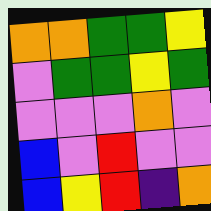[["orange", "orange", "green", "green", "yellow"], ["violet", "green", "green", "yellow", "green"], ["violet", "violet", "violet", "orange", "violet"], ["blue", "violet", "red", "violet", "violet"], ["blue", "yellow", "red", "indigo", "orange"]]